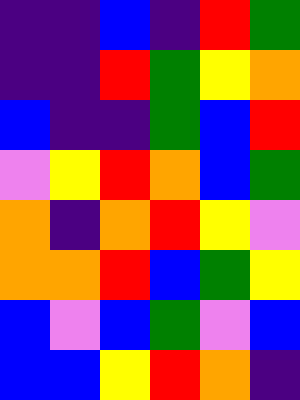[["indigo", "indigo", "blue", "indigo", "red", "green"], ["indigo", "indigo", "red", "green", "yellow", "orange"], ["blue", "indigo", "indigo", "green", "blue", "red"], ["violet", "yellow", "red", "orange", "blue", "green"], ["orange", "indigo", "orange", "red", "yellow", "violet"], ["orange", "orange", "red", "blue", "green", "yellow"], ["blue", "violet", "blue", "green", "violet", "blue"], ["blue", "blue", "yellow", "red", "orange", "indigo"]]